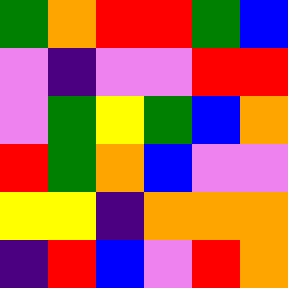[["green", "orange", "red", "red", "green", "blue"], ["violet", "indigo", "violet", "violet", "red", "red"], ["violet", "green", "yellow", "green", "blue", "orange"], ["red", "green", "orange", "blue", "violet", "violet"], ["yellow", "yellow", "indigo", "orange", "orange", "orange"], ["indigo", "red", "blue", "violet", "red", "orange"]]